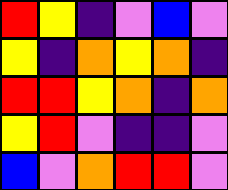[["red", "yellow", "indigo", "violet", "blue", "violet"], ["yellow", "indigo", "orange", "yellow", "orange", "indigo"], ["red", "red", "yellow", "orange", "indigo", "orange"], ["yellow", "red", "violet", "indigo", "indigo", "violet"], ["blue", "violet", "orange", "red", "red", "violet"]]